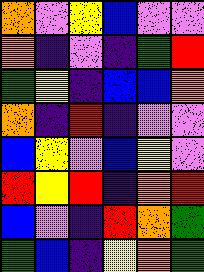[["orange", "violet", "yellow", "blue", "violet", "violet"], ["orange", "indigo", "violet", "indigo", "green", "red"], ["green", "yellow", "indigo", "blue", "blue", "orange"], ["orange", "indigo", "red", "indigo", "violet", "violet"], ["blue", "yellow", "violet", "blue", "yellow", "violet"], ["red", "yellow", "red", "indigo", "orange", "red"], ["blue", "violet", "indigo", "red", "orange", "green"], ["green", "blue", "indigo", "yellow", "orange", "green"]]